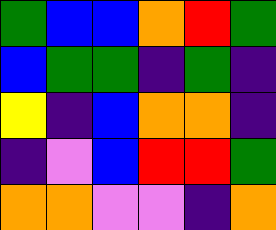[["green", "blue", "blue", "orange", "red", "green"], ["blue", "green", "green", "indigo", "green", "indigo"], ["yellow", "indigo", "blue", "orange", "orange", "indigo"], ["indigo", "violet", "blue", "red", "red", "green"], ["orange", "orange", "violet", "violet", "indigo", "orange"]]